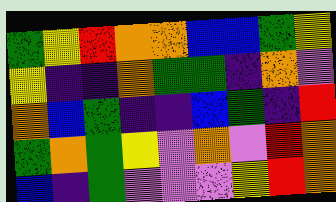[["green", "yellow", "red", "orange", "orange", "blue", "blue", "green", "yellow"], ["yellow", "indigo", "indigo", "orange", "green", "green", "indigo", "orange", "violet"], ["orange", "blue", "green", "indigo", "indigo", "blue", "green", "indigo", "red"], ["green", "orange", "green", "yellow", "violet", "orange", "violet", "red", "orange"], ["blue", "indigo", "green", "violet", "violet", "violet", "yellow", "red", "orange"]]